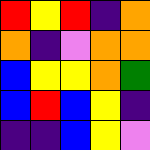[["red", "yellow", "red", "indigo", "orange"], ["orange", "indigo", "violet", "orange", "orange"], ["blue", "yellow", "yellow", "orange", "green"], ["blue", "red", "blue", "yellow", "indigo"], ["indigo", "indigo", "blue", "yellow", "violet"]]